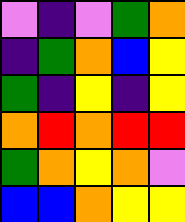[["violet", "indigo", "violet", "green", "orange"], ["indigo", "green", "orange", "blue", "yellow"], ["green", "indigo", "yellow", "indigo", "yellow"], ["orange", "red", "orange", "red", "red"], ["green", "orange", "yellow", "orange", "violet"], ["blue", "blue", "orange", "yellow", "yellow"]]